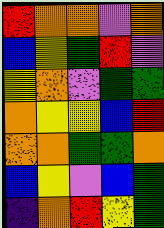[["red", "orange", "orange", "violet", "orange"], ["blue", "yellow", "green", "red", "violet"], ["yellow", "orange", "violet", "green", "green"], ["orange", "yellow", "yellow", "blue", "red"], ["orange", "orange", "green", "green", "orange"], ["blue", "yellow", "violet", "blue", "green"], ["indigo", "orange", "red", "yellow", "green"]]